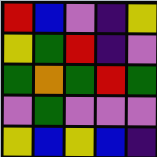[["red", "blue", "violet", "indigo", "yellow"], ["yellow", "green", "red", "indigo", "violet"], ["green", "orange", "green", "red", "green"], ["violet", "green", "violet", "violet", "violet"], ["yellow", "blue", "yellow", "blue", "indigo"]]